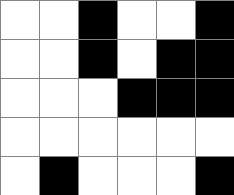[["white", "white", "black", "white", "white", "black"], ["white", "white", "black", "white", "black", "black"], ["white", "white", "white", "black", "black", "black"], ["white", "white", "white", "white", "white", "white"], ["white", "black", "white", "white", "white", "black"]]